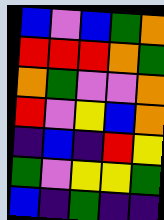[["blue", "violet", "blue", "green", "orange"], ["red", "red", "red", "orange", "green"], ["orange", "green", "violet", "violet", "orange"], ["red", "violet", "yellow", "blue", "orange"], ["indigo", "blue", "indigo", "red", "yellow"], ["green", "violet", "yellow", "yellow", "green"], ["blue", "indigo", "green", "indigo", "indigo"]]